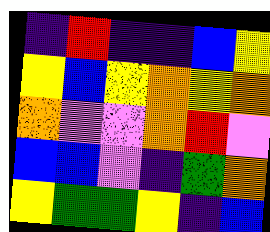[["indigo", "red", "indigo", "indigo", "blue", "yellow"], ["yellow", "blue", "yellow", "orange", "yellow", "orange"], ["orange", "violet", "violet", "orange", "red", "violet"], ["blue", "blue", "violet", "indigo", "green", "orange"], ["yellow", "green", "green", "yellow", "indigo", "blue"]]